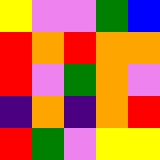[["yellow", "violet", "violet", "green", "blue"], ["red", "orange", "red", "orange", "orange"], ["red", "violet", "green", "orange", "violet"], ["indigo", "orange", "indigo", "orange", "red"], ["red", "green", "violet", "yellow", "yellow"]]